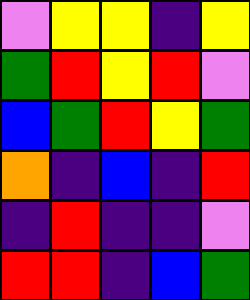[["violet", "yellow", "yellow", "indigo", "yellow"], ["green", "red", "yellow", "red", "violet"], ["blue", "green", "red", "yellow", "green"], ["orange", "indigo", "blue", "indigo", "red"], ["indigo", "red", "indigo", "indigo", "violet"], ["red", "red", "indigo", "blue", "green"]]